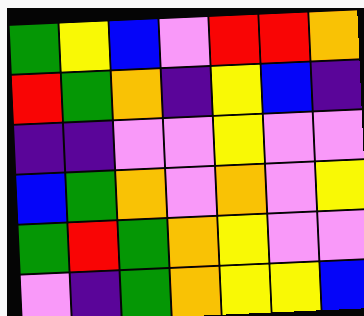[["green", "yellow", "blue", "violet", "red", "red", "orange"], ["red", "green", "orange", "indigo", "yellow", "blue", "indigo"], ["indigo", "indigo", "violet", "violet", "yellow", "violet", "violet"], ["blue", "green", "orange", "violet", "orange", "violet", "yellow"], ["green", "red", "green", "orange", "yellow", "violet", "violet"], ["violet", "indigo", "green", "orange", "yellow", "yellow", "blue"]]